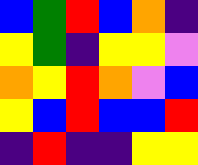[["blue", "green", "red", "blue", "orange", "indigo"], ["yellow", "green", "indigo", "yellow", "yellow", "violet"], ["orange", "yellow", "red", "orange", "violet", "blue"], ["yellow", "blue", "red", "blue", "blue", "red"], ["indigo", "red", "indigo", "indigo", "yellow", "yellow"]]